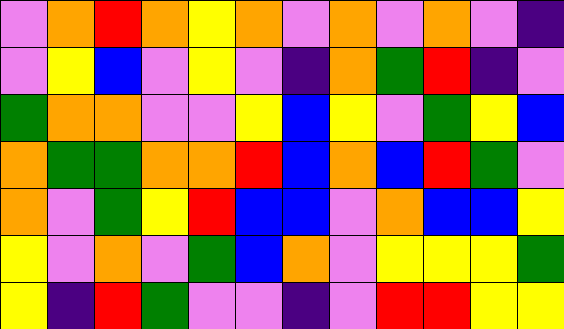[["violet", "orange", "red", "orange", "yellow", "orange", "violet", "orange", "violet", "orange", "violet", "indigo"], ["violet", "yellow", "blue", "violet", "yellow", "violet", "indigo", "orange", "green", "red", "indigo", "violet"], ["green", "orange", "orange", "violet", "violet", "yellow", "blue", "yellow", "violet", "green", "yellow", "blue"], ["orange", "green", "green", "orange", "orange", "red", "blue", "orange", "blue", "red", "green", "violet"], ["orange", "violet", "green", "yellow", "red", "blue", "blue", "violet", "orange", "blue", "blue", "yellow"], ["yellow", "violet", "orange", "violet", "green", "blue", "orange", "violet", "yellow", "yellow", "yellow", "green"], ["yellow", "indigo", "red", "green", "violet", "violet", "indigo", "violet", "red", "red", "yellow", "yellow"]]